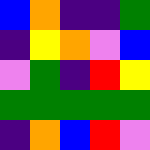[["blue", "orange", "indigo", "indigo", "green"], ["indigo", "yellow", "orange", "violet", "blue"], ["violet", "green", "indigo", "red", "yellow"], ["green", "green", "green", "green", "green"], ["indigo", "orange", "blue", "red", "violet"]]